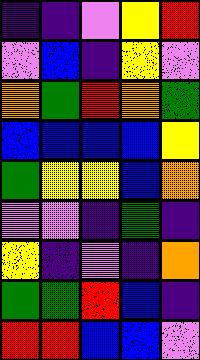[["indigo", "indigo", "violet", "yellow", "red"], ["violet", "blue", "indigo", "yellow", "violet"], ["orange", "green", "red", "orange", "green"], ["blue", "blue", "blue", "blue", "yellow"], ["green", "yellow", "yellow", "blue", "orange"], ["violet", "violet", "indigo", "green", "indigo"], ["yellow", "indigo", "violet", "indigo", "orange"], ["green", "green", "red", "blue", "indigo"], ["red", "red", "blue", "blue", "violet"]]